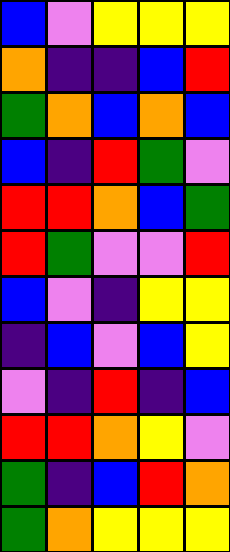[["blue", "violet", "yellow", "yellow", "yellow"], ["orange", "indigo", "indigo", "blue", "red"], ["green", "orange", "blue", "orange", "blue"], ["blue", "indigo", "red", "green", "violet"], ["red", "red", "orange", "blue", "green"], ["red", "green", "violet", "violet", "red"], ["blue", "violet", "indigo", "yellow", "yellow"], ["indigo", "blue", "violet", "blue", "yellow"], ["violet", "indigo", "red", "indigo", "blue"], ["red", "red", "orange", "yellow", "violet"], ["green", "indigo", "blue", "red", "orange"], ["green", "orange", "yellow", "yellow", "yellow"]]